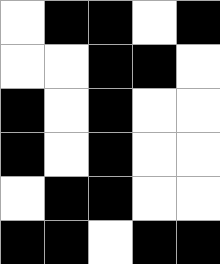[["white", "black", "black", "white", "black"], ["white", "white", "black", "black", "white"], ["black", "white", "black", "white", "white"], ["black", "white", "black", "white", "white"], ["white", "black", "black", "white", "white"], ["black", "black", "white", "black", "black"]]